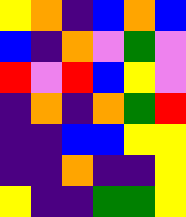[["yellow", "orange", "indigo", "blue", "orange", "blue"], ["blue", "indigo", "orange", "violet", "green", "violet"], ["red", "violet", "red", "blue", "yellow", "violet"], ["indigo", "orange", "indigo", "orange", "green", "red"], ["indigo", "indigo", "blue", "blue", "yellow", "yellow"], ["indigo", "indigo", "orange", "indigo", "indigo", "yellow"], ["yellow", "indigo", "indigo", "green", "green", "yellow"]]